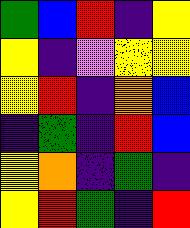[["green", "blue", "red", "indigo", "yellow"], ["yellow", "indigo", "violet", "yellow", "yellow"], ["yellow", "red", "indigo", "orange", "blue"], ["indigo", "green", "indigo", "red", "blue"], ["yellow", "orange", "indigo", "green", "indigo"], ["yellow", "red", "green", "indigo", "red"]]